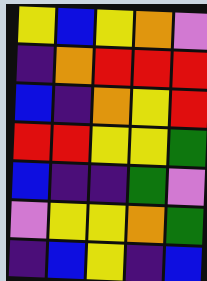[["yellow", "blue", "yellow", "orange", "violet"], ["indigo", "orange", "red", "red", "red"], ["blue", "indigo", "orange", "yellow", "red"], ["red", "red", "yellow", "yellow", "green"], ["blue", "indigo", "indigo", "green", "violet"], ["violet", "yellow", "yellow", "orange", "green"], ["indigo", "blue", "yellow", "indigo", "blue"]]